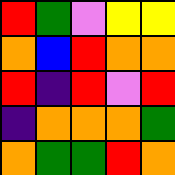[["red", "green", "violet", "yellow", "yellow"], ["orange", "blue", "red", "orange", "orange"], ["red", "indigo", "red", "violet", "red"], ["indigo", "orange", "orange", "orange", "green"], ["orange", "green", "green", "red", "orange"]]